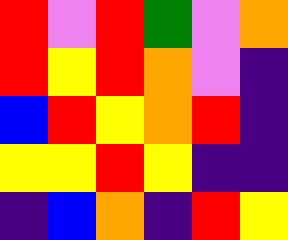[["red", "violet", "red", "green", "violet", "orange"], ["red", "yellow", "red", "orange", "violet", "indigo"], ["blue", "red", "yellow", "orange", "red", "indigo"], ["yellow", "yellow", "red", "yellow", "indigo", "indigo"], ["indigo", "blue", "orange", "indigo", "red", "yellow"]]